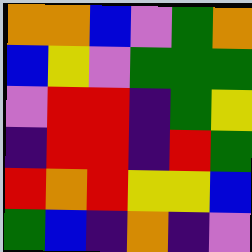[["orange", "orange", "blue", "violet", "green", "orange"], ["blue", "yellow", "violet", "green", "green", "green"], ["violet", "red", "red", "indigo", "green", "yellow"], ["indigo", "red", "red", "indigo", "red", "green"], ["red", "orange", "red", "yellow", "yellow", "blue"], ["green", "blue", "indigo", "orange", "indigo", "violet"]]